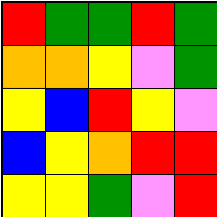[["red", "green", "green", "red", "green"], ["orange", "orange", "yellow", "violet", "green"], ["yellow", "blue", "red", "yellow", "violet"], ["blue", "yellow", "orange", "red", "red"], ["yellow", "yellow", "green", "violet", "red"]]